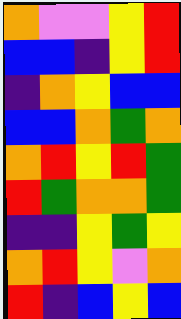[["orange", "violet", "violet", "yellow", "red"], ["blue", "blue", "indigo", "yellow", "red"], ["indigo", "orange", "yellow", "blue", "blue"], ["blue", "blue", "orange", "green", "orange"], ["orange", "red", "yellow", "red", "green"], ["red", "green", "orange", "orange", "green"], ["indigo", "indigo", "yellow", "green", "yellow"], ["orange", "red", "yellow", "violet", "orange"], ["red", "indigo", "blue", "yellow", "blue"]]